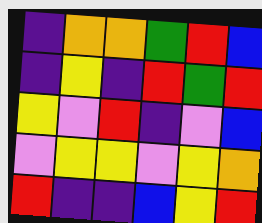[["indigo", "orange", "orange", "green", "red", "blue"], ["indigo", "yellow", "indigo", "red", "green", "red"], ["yellow", "violet", "red", "indigo", "violet", "blue"], ["violet", "yellow", "yellow", "violet", "yellow", "orange"], ["red", "indigo", "indigo", "blue", "yellow", "red"]]